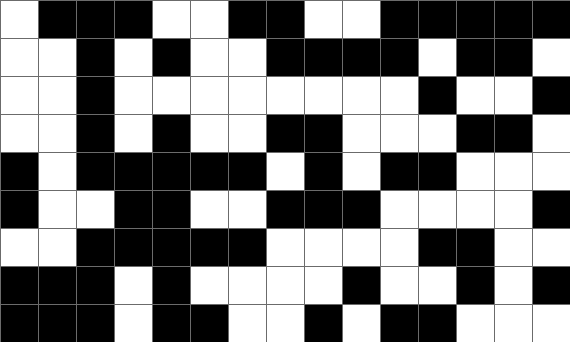[["white", "black", "black", "black", "white", "white", "black", "black", "white", "white", "black", "black", "black", "black", "black"], ["white", "white", "black", "white", "black", "white", "white", "black", "black", "black", "black", "white", "black", "black", "white"], ["white", "white", "black", "white", "white", "white", "white", "white", "white", "white", "white", "black", "white", "white", "black"], ["white", "white", "black", "white", "black", "white", "white", "black", "black", "white", "white", "white", "black", "black", "white"], ["black", "white", "black", "black", "black", "black", "black", "white", "black", "white", "black", "black", "white", "white", "white"], ["black", "white", "white", "black", "black", "white", "white", "black", "black", "black", "white", "white", "white", "white", "black"], ["white", "white", "black", "black", "black", "black", "black", "white", "white", "white", "white", "black", "black", "white", "white"], ["black", "black", "black", "white", "black", "white", "white", "white", "white", "black", "white", "white", "black", "white", "black"], ["black", "black", "black", "white", "black", "black", "white", "white", "black", "white", "black", "black", "white", "white", "white"]]